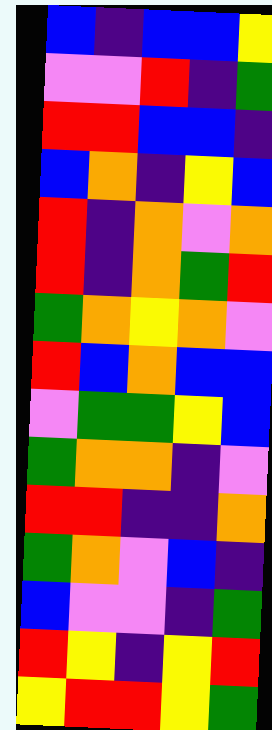[["blue", "indigo", "blue", "blue", "yellow"], ["violet", "violet", "red", "indigo", "green"], ["red", "red", "blue", "blue", "indigo"], ["blue", "orange", "indigo", "yellow", "blue"], ["red", "indigo", "orange", "violet", "orange"], ["red", "indigo", "orange", "green", "red"], ["green", "orange", "yellow", "orange", "violet"], ["red", "blue", "orange", "blue", "blue"], ["violet", "green", "green", "yellow", "blue"], ["green", "orange", "orange", "indigo", "violet"], ["red", "red", "indigo", "indigo", "orange"], ["green", "orange", "violet", "blue", "indigo"], ["blue", "violet", "violet", "indigo", "green"], ["red", "yellow", "indigo", "yellow", "red"], ["yellow", "red", "red", "yellow", "green"]]